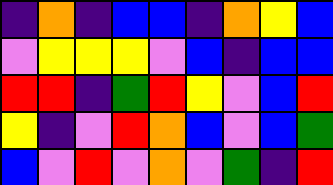[["indigo", "orange", "indigo", "blue", "blue", "indigo", "orange", "yellow", "blue"], ["violet", "yellow", "yellow", "yellow", "violet", "blue", "indigo", "blue", "blue"], ["red", "red", "indigo", "green", "red", "yellow", "violet", "blue", "red"], ["yellow", "indigo", "violet", "red", "orange", "blue", "violet", "blue", "green"], ["blue", "violet", "red", "violet", "orange", "violet", "green", "indigo", "red"]]